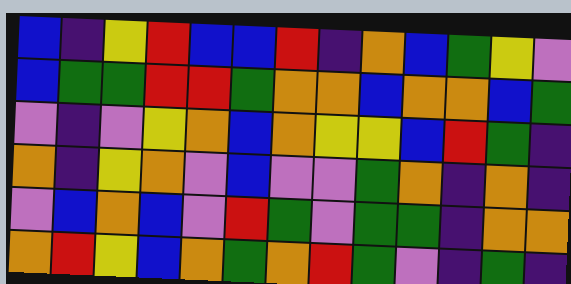[["blue", "indigo", "yellow", "red", "blue", "blue", "red", "indigo", "orange", "blue", "green", "yellow", "violet"], ["blue", "green", "green", "red", "red", "green", "orange", "orange", "blue", "orange", "orange", "blue", "green"], ["violet", "indigo", "violet", "yellow", "orange", "blue", "orange", "yellow", "yellow", "blue", "red", "green", "indigo"], ["orange", "indigo", "yellow", "orange", "violet", "blue", "violet", "violet", "green", "orange", "indigo", "orange", "indigo"], ["violet", "blue", "orange", "blue", "violet", "red", "green", "violet", "green", "green", "indigo", "orange", "orange"], ["orange", "red", "yellow", "blue", "orange", "green", "orange", "red", "green", "violet", "indigo", "green", "indigo"]]